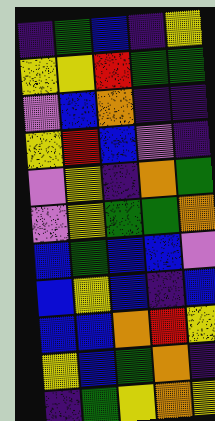[["indigo", "green", "blue", "indigo", "yellow"], ["yellow", "yellow", "red", "green", "green"], ["violet", "blue", "orange", "indigo", "indigo"], ["yellow", "red", "blue", "violet", "indigo"], ["violet", "yellow", "indigo", "orange", "green"], ["violet", "yellow", "green", "green", "orange"], ["blue", "green", "blue", "blue", "violet"], ["blue", "yellow", "blue", "indigo", "blue"], ["blue", "blue", "orange", "red", "yellow"], ["yellow", "blue", "green", "orange", "indigo"], ["indigo", "green", "yellow", "orange", "yellow"]]